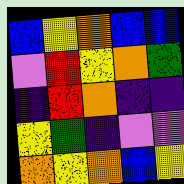[["blue", "yellow", "orange", "blue", "blue"], ["violet", "red", "yellow", "orange", "green"], ["indigo", "red", "orange", "indigo", "indigo"], ["yellow", "green", "indigo", "violet", "violet"], ["orange", "yellow", "orange", "blue", "yellow"]]